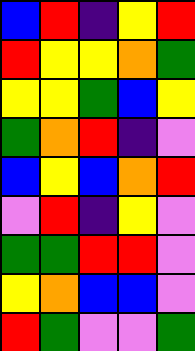[["blue", "red", "indigo", "yellow", "red"], ["red", "yellow", "yellow", "orange", "green"], ["yellow", "yellow", "green", "blue", "yellow"], ["green", "orange", "red", "indigo", "violet"], ["blue", "yellow", "blue", "orange", "red"], ["violet", "red", "indigo", "yellow", "violet"], ["green", "green", "red", "red", "violet"], ["yellow", "orange", "blue", "blue", "violet"], ["red", "green", "violet", "violet", "green"]]